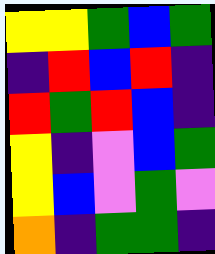[["yellow", "yellow", "green", "blue", "green"], ["indigo", "red", "blue", "red", "indigo"], ["red", "green", "red", "blue", "indigo"], ["yellow", "indigo", "violet", "blue", "green"], ["yellow", "blue", "violet", "green", "violet"], ["orange", "indigo", "green", "green", "indigo"]]